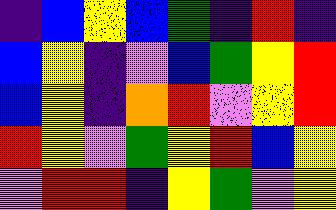[["indigo", "blue", "yellow", "blue", "green", "indigo", "red", "indigo"], ["blue", "yellow", "indigo", "violet", "blue", "green", "yellow", "red"], ["blue", "yellow", "indigo", "orange", "red", "violet", "yellow", "red"], ["red", "yellow", "violet", "green", "yellow", "red", "blue", "yellow"], ["violet", "red", "red", "indigo", "yellow", "green", "violet", "yellow"]]